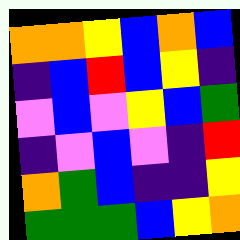[["orange", "orange", "yellow", "blue", "orange", "blue"], ["indigo", "blue", "red", "blue", "yellow", "indigo"], ["violet", "blue", "violet", "yellow", "blue", "green"], ["indigo", "violet", "blue", "violet", "indigo", "red"], ["orange", "green", "blue", "indigo", "indigo", "yellow"], ["green", "green", "green", "blue", "yellow", "orange"]]